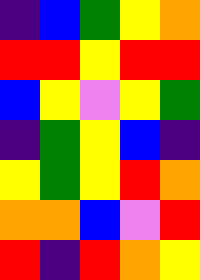[["indigo", "blue", "green", "yellow", "orange"], ["red", "red", "yellow", "red", "red"], ["blue", "yellow", "violet", "yellow", "green"], ["indigo", "green", "yellow", "blue", "indigo"], ["yellow", "green", "yellow", "red", "orange"], ["orange", "orange", "blue", "violet", "red"], ["red", "indigo", "red", "orange", "yellow"]]